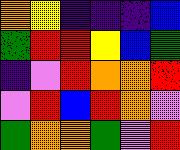[["orange", "yellow", "indigo", "indigo", "indigo", "blue"], ["green", "red", "red", "yellow", "blue", "green"], ["indigo", "violet", "red", "orange", "orange", "red"], ["violet", "red", "blue", "red", "orange", "violet"], ["green", "orange", "orange", "green", "violet", "red"]]